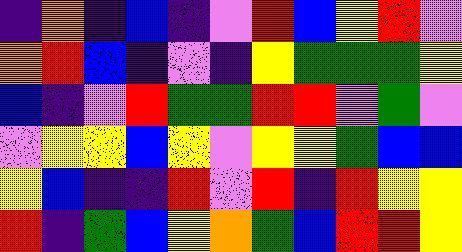[["indigo", "orange", "indigo", "blue", "indigo", "violet", "red", "blue", "yellow", "red", "violet"], ["orange", "red", "blue", "indigo", "violet", "indigo", "yellow", "green", "green", "green", "yellow"], ["blue", "indigo", "violet", "red", "green", "green", "red", "red", "violet", "green", "violet"], ["violet", "yellow", "yellow", "blue", "yellow", "violet", "yellow", "yellow", "green", "blue", "blue"], ["yellow", "blue", "indigo", "indigo", "red", "violet", "red", "indigo", "red", "yellow", "yellow"], ["red", "indigo", "green", "blue", "yellow", "orange", "green", "blue", "red", "red", "yellow"]]